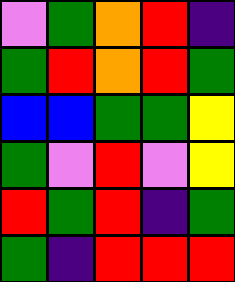[["violet", "green", "orange", "red", "indigo"], ["green", "red", "orange", "red", "green"], ["blue", "blue", "green", "green", "yellow"], ["green", "violet", "red", "violet", "yellow"], ["red", "green", "red", "indigo", "green"], ["green", "indigo", "red", "red", "red"]]